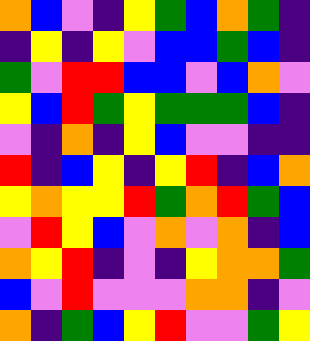[["orange", "blue", "violet", "indigo", "yellow", "green", "blue", "orange", "green", "indigo"], ["indigo", "yellow", "indigo", "yellow", "violet", "blue", "blue", "green", "blue", "indigo"], ["green", "violet", "red", "red", "blue", "blue", "violet", "blue", "orange", "violet"], ["yellow", "blue", "red", "green", "yellow", "green", "green", "green", "blue", "indigo"], ["violet", "indigo", "orange", "indigo", "yellow", "blue", "violet", "violet", "indigo", "indigo"], ["red", "indigo", "blue", "yellow", "indigo", "yellow", "red", "indigo", "blue", "orange"], ["yellow", "orange", "yellow", "yellow", "red", "green", "orange", "red", "green", "blue"], ["violet", "red", "yellow", "blue", "violet", "orange", "violet", "orange", "indigo", "blue"], ["orange", "yellow", "red", "indigo", "violet", "indigo", "yellow", "orange", "orange", "green"], ["blue", "violet", "red", "violet", "violet", "violet", "orange", "orange", "indigo", "violet"], ["orange", "indigo", "green", "blue", "yellow", "red", "violet", "violet", "green", "yellow"]]